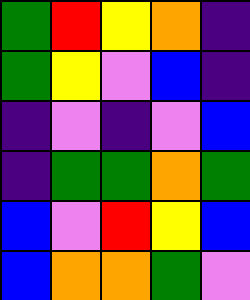[["green", "red", "yellow", "orange", "indigo"], ["green", "yellow", "violet", "blue", "indigo"], ["indigo", "violet", "indigo", "violet", "blue"], ["indigo", "green", "green", "orange", "green"], ["blue", "violet", "red", "yellow", "blue"], ["blue", "orange", "orange", "green", "violet"]]